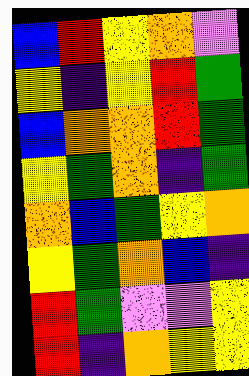[["blue", "red", "yellow", "orange", "violet"], ["yellow", "indigo", "yellow", "red", "green"], ["blue", "orange", "orange", "red", "green"], ["yellow", "green", "orange", "indigo", "green"], ["orange", "blue", "green", "yellow", "orange"], ["yellow", "green", "orange", "blue", "indigo"], ["red", "green", "violet", "violet", "yellow"], ["red", "indigo", "orange", "yellow", "yellow"]]